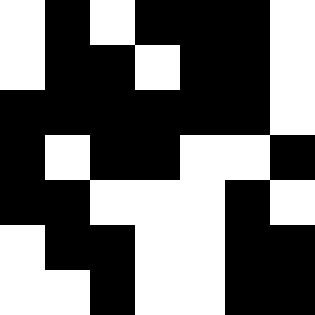[["white", "black", "white", "black", "black", "black", "white"], ["white", "black", "black", "white", "black", "black", "white"], ["black", "black", "black", "black", "black", "black", "white"], ["black", "white", "black", "black", "white", "white", "black"], ["black", "black", "white", "white", "white", "black", "white"], ["white", "black", "black", "white", "white", "black", "black"], ["white", "white", "black", "white", "white", "black", "black"]]